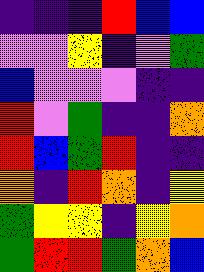[["indigo", "indigo", "indigo", "red", "blue", "blue"], ["violet", "violet", "yellow", "indigo", "violet", "green"], ["blue", "violet", "violet", "violet", "indigo", "indigo"], ["red", "violet", "green", "indigo", "indigo", "orange"], ["red", "blue", "green", "red", "indigo", "indigo"], ["orange", "indigo", "red", "orange", "indigo", "yellow"], ["green", "yellow", "yellow", "indigo", "yellow", "orange"], ["green", "red", "red", "green", "orange", "blue"]]